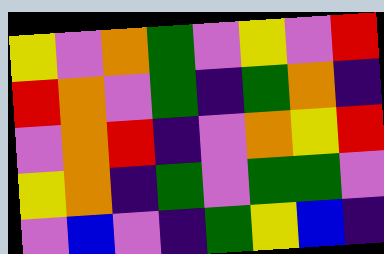[["yellow", "violet", "orange", "green", "violet", "yellow", "violet", "red"], ["red", "orange", "violet", "green", "indigo", "green", "orange", "indigo"], ["violet", "orange", "red", "indigo", "violet", "orange", "yellow", "red"], ["yellow", "orange", "indigo", "green", "violet", "green", "green", "violet"], ["violet", "blue", "violet", "indigo", "green", "yellow", "blue", "indigo"]]